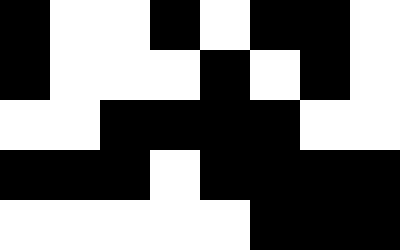[["black", "white", "white", "black", "white", "black", "black", "white"], ["black", "white", "white", "white", "black", "white", "black", "white"], ["white", "white", "black", "black", "black", "black", "white", "white"], ["black", "black", "black", "white", "black", "black", "black", "black"], ["white", "white", "white", "white", "white", "black", "black", "black"]]